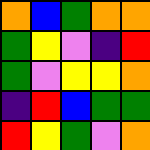[["orange", "blue", "green", "orange", "orange"], ["green", "yellow", "violet", "indigo", "red"], ["green", "violet", "yellow", "yellow", "orange"], ["indigo", "red", "blue", "green", "green"], ["red", "yellow", "green", "violet", "orange"]]